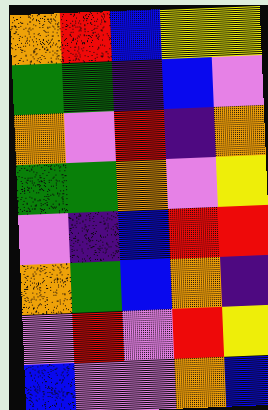[["orange", "red", "blue", "yellow", "yellow"], ["green", "green", "indigo", "blue", "violet"], ["orange", "violet", "red", "indigo", "orange"], ["green", "green", "orange", "violet", "yellow"], ["violet", "indigo", "blue", "red", "red"], ["orange", "green", "blue", "orange", "indigo"], ["violet", "red", "violet", "red", "yellow"], ["blue", "violet", "violet", "orange", "blue"]]